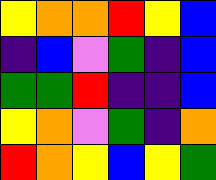[["yellow", "orange", "orange", "red", "yellow", "blue"], ["indigo", "blue", "violet", "green", "indigo", "blue"], ["green", "green", "red", "indigo", "indigo", "blue"], ["yellow", "orange", "violet", "green", "indigo", "orange"], ["red", "orange", "yellow", "blue", "yellow", "green"]]